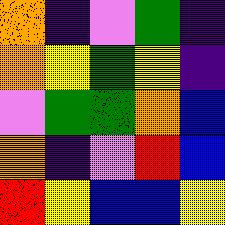[["orange", "indigo", "violet", "green", "indigo"], ["orange", "yellow", "green", "yellow", "indigo"], ["violet", "green", "green", "orange", "blue"], ["orange", "indigo", "violet", "red", "blue"], ["red", "yellow", "blue", "blue", "yellow"]]